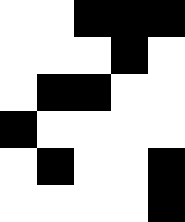[["white", "white", "black", "black", "black"], ["white", "white", "white", "black", "white"], ["white", "black", "black", "white", "white"], ["black", "white", "white", "white", "white"], ["white", "black", "white", "white", "black"], ["white", "white", "white", "white", "black"]]